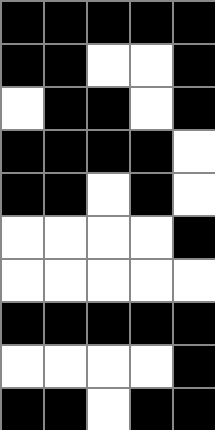[["black", "black", "black", "black", "black"], ["black", "black", "white", "white", "black"], ["white", "black", "black", "white", "black"], ["black", "black", "black", "black", "white"], ["black", "black", "white", "black", "white"], ["white", "white", "white", "white", "black"], ["white", "white", "white", "white", "white"], ["black", "black", "black", "black", "black"], ["white", "white", "white", "white", "black"], ["black", "black", "white", "black", "black"]]